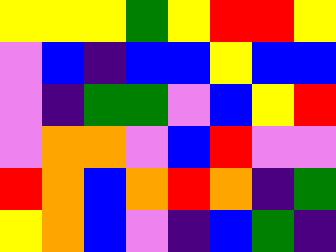[["yellow", "yellow", "yellow", "green", "yellow", "red", "red", "yellow"], ["violet", "blue", "indigo", "blue", "blue", "yellow", "blue", "blue"], ["violet", "indigo", "green", "green", "violet", "blue", "yellow", "red"], ["violet", "orange", "orange", "violet", "blue", "red", "violet", "violet"], ["red", "orange", "blue", "orange", "red", "orange", "indigo", "green"], ["yellow", "orange", "blue", "violet", "indigo", "blue", "green", "indigo"]]